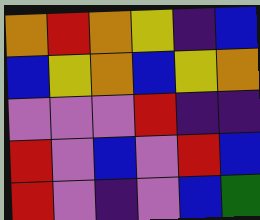[["orange", "red", "orange", "yellow", "indigo", "blue"], ["blue", "yellow", "orange", "blue", "yellow", "orange"], ["violet", "violet", "violet", "red", "indigo", "indigo"], ["red", "violet", "blue", "violet", "red", "blue"], ["red", "violet", "indigo", "violet", "blue", "green"]]